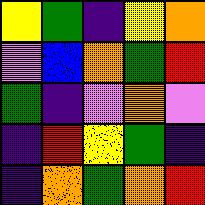[["yellow", "green", "indigo", "yellow", "orange"], ["violet", "blue", "orange", "green", "red"], ["green", "indigo", "violet", "orange", "violet"], ["indigo", "red", "yellow", "green", "indigo"], ["indigo", "orange", "green", "orange", "red"]]